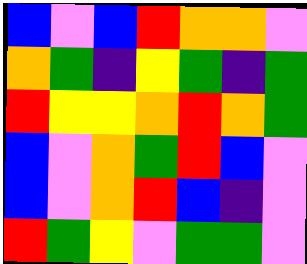[["blue", "violet", "blue", "red", "orange", "orange", "violet"], ["orange", "green", "indigo", "yellow", "green", "indigo", "green"], ["red", "yellow", "yellow", "orange", "red", "orange", "green"], ["blue", "violet", "orange", "green", "red", "blue", "violet"], ["blue", "violet", "orange", "red", "blue", "indigo", "violet"], ["red", "green", "yellow", "violet", "green", "green", "violet"]]